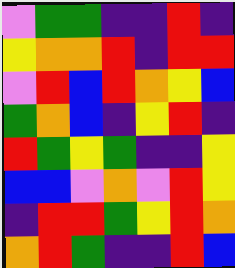[["violet", "green", "green", "indigo", "indigo", "red", "indigo"], ["yellow", "orange", "orange", "red", "indigo", "red", "red"], ["violet", "red", "blue", "red", "orange", "yellow", "blue"], ["green", "orange", "blue", "indigo", "yellow", "red", "indigo"], ["red", "green", "yellow", "green", "indigo", "indigo", "yellow"], ["blue", "blue", "violet", "orange", "violet", "red", "yellow"], ["indigo", "red", "red", "green", "yellow", "red", "orange"], ["orange", "red", "green", "indigo", "indigo", "red", "blue"]]